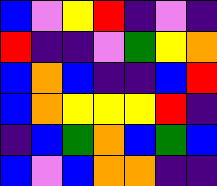[["blue", "violet", "yellow", "red", "indigo", "violet", "indigo"], ["red", "indigo", "indigo", "violet", "green", "yellow", "orange"], ["blue", "orange", "blue", "indigo", "indigo", "blue", "red"], ["blue", "orange", "yellow", "yellow", "yellow", "red", "indigo"], ["indigo", "blue", "green", "orange", "blue", "green", "blue"], ["blue", "violet", "blue", "orange", "orange", "indigo", "indigo"]]